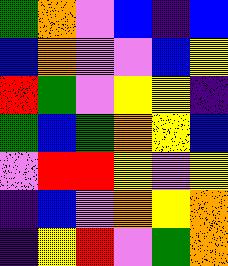[["green", "orange", "violet", "blue", "indigo", "blue"], ["blue", "orange", "violet", "violet", "blue", "yellow"], ["red", "green", "violet", "yellow", "yellow", "indigo"], ["green", "blue", "green", "orange", "yellow", "blue"], ["violet", "red", "red", "yellow", "violet", "yellow"], ["indigo", "blue", "violet", "orange", "yellow", "orange"], ["indigo", "yellow", "red", "violet", "green", "orange"]]